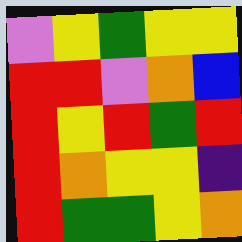[["violet", "yellow", "green", "yellow", "yellow"], ["red", "red", "violet", "orange", "blue"], ["red", "yellow", "red", "green", "red"], ["red", "orange", "yellow", "yellow", "indigo"], ["red", "green", "green", "yellow", "orange"]]